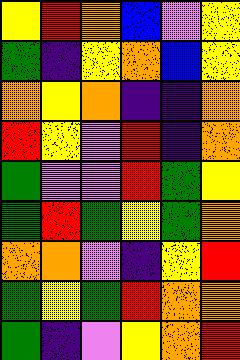[["yellow", "red", "orange", "blue", "violet", "yellow"], ["green", "indigo", "yellow", "orange", "blue", "yellow"], ["orange", "yellow", "orange", "indigo", "indigo", "orange"], ["red", "yellow", "violet", "red", "indigo", "orange"], ["green", "violet", "violet", "red", "green", "yellow"], ["green", "red", "green", "yellow", "green", "orange"], ["orange", "orange", "violet", "indigo", "yellow", "red"], ["green", "yellow", "green", "red", "orange", "orange"], ["green", "indigo", "violet", "yellow", "orange", "red"]]